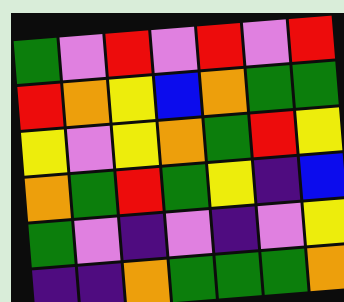[["green", "violet", "red", "violet", "red", "violet", "red"], ["red", "orange", "yellow", "blue", "orange", "green", "green"], ["yellow", "violet", "yellow", "orange", "green", "red", "yellow"], ["orange", "green", "red", "green", "yellow", "indigo", "blue"], ["green", "violet", "indigo", "violet", "indigo", "violet", "yellow"], ["indigo", "indigo", "orange", "green", "green", "green", "orange"]]